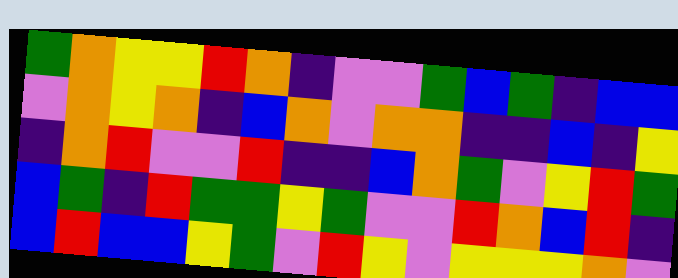[["green", "orange", "yellow", "yellow", "red", "orange", "indigo", "violet", "violet", "green", "blue", "green", "indigo", "blue", "blue"], ["violet", "orange", "yellow", "orange", "indigo", "blue", "orange", "violet", "orange", "orange", "indigo", "indigo", "blue", "indigo", "yellow"], ["indigo", "orange", "red", "violet", "violet", "red", "indigo", "indigo", "blue", "orange", "green", "violet", "yellow", "red", "green"], ["blue", "green", "indigo", "red", "green", "green", "yellow", "green", "violet", "violet", "red", "orange", "blue", "red", "indigo"], ["blue", "red", "blue", "blue", "yellow", "green", "violet", "red", "yellow", "violet", "yellow", "yellow", "yellow", "orange", "violet"]]